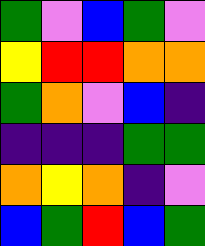[["green", "violet", "blue", "green", "violet"], ["yellow", "red", "red", "orange", "orange"], ["green", "orange", "violet", "blue", "indigo"], ["indigo", "indigo", "indigo", "green", "green"], ["orange", "yellow", "orange", "indigo", "violet"], ["blue", "green", "red", "blue", "green"]]